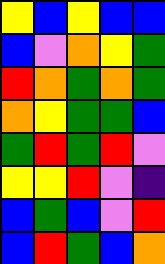[["yellow", "blue", "yellow", "blue", "blue"], ["blue", "violet", "orange", "yellow", "green"], ["red", "orange", "green", "orange", "green"], ["orange", "yellow", "green", "green", "blue"], ["green", "red", "green", "red", "violet"], ["yellow", "yellow", "red", "violet", "indigo"], ["blue", "green", "blue", "violet", "red"], ["blue", "red", "green", "blue", "orange"]]